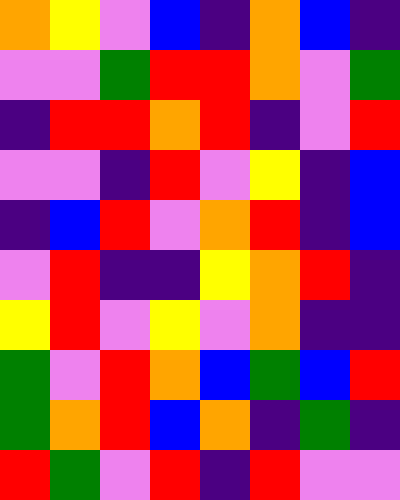[["orange", "yellow", "violet", "blue", "indigo", "orange", "blue", "indigo"], ["violet", "violet", "green", "red", "red", "orange", "violet", "green"], ["indigo", "red", "red", "orange", "red", "indigo", "violet", "red"], ["violet", "violet", "indigo", "red", "violet", "yellow", "indigo", "blue"], ["indigo", "blue", "red", "violet", "orange", "red", "indigo", "blue"], ["violet", "red", "indigo", "indigo", "yellow", "orange", "red", "indigo"], ["yellow", "red", "violet", "yellow", "violet", "orange", "indigo", "indigo"], ["green", "violet", "red", "orange", "blue", "green", "blue", "red"], ["green", "orange", "red", "blue", "orange", "indigo", "green", "indigo"], ["red", "green", "violet", "red", "indigo", "red", "violet", "violet"]]